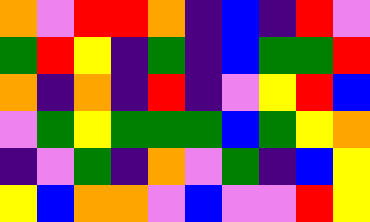[["orange", "violet", "red", "red", "orange", "indigo", "blue", "indigo", "red", "violet"], ["green", "red", "yellow", "indigo", "green", "indigo", "blue", "green", "green", "red"], ["orange", "indigo", "orange", "indigo", "red", "indigo", "violet", "yellow", "red", "blue"], ["violet", "green", "yellow", "green", "green", "green", "blue", "green", "yellow", "orange"], ["indigo", "violet", "green", "indigo", "orange", "violet", "green", "indigo", "blue", "yellow"], ["yellow", "blue", "orange", "orange", "violet", "blue", "violet", "violet", "red", "yellow"]]